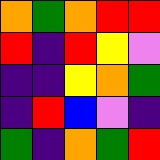[["orange", "green", "orange", "red", "red"], ["red", "indigo", "red", "yellow", "violet"], ["indigo", "indigo", "yellow", "orange", "green"], ["indigo", "red", "blue", "violet", "indigo"], ["green", "indigo", "orange", "green", "red"]]